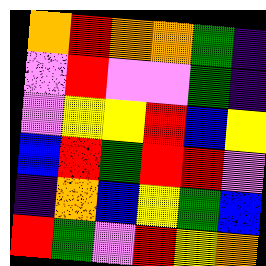[["orange", "red", "orange", "orange", "green", "indigo"], ["violet", "red", "violet", "violet", "green", "indigo"], ["violet", "yellow", "yellow", "red", "blue", "yellow"], ["blue", "red", "green", "red", "red", "violet"], ["indigo", "orange", "blue", "yellow", "green", "blue"], ["red", "green", "violet", "red", "yellow", "orange"]]